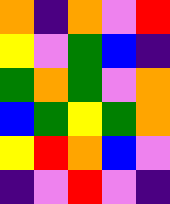[["orange", "indigo", "orange", "violet", "red"], ["yellow", "violet", "green", "blue", "indigo"], ["green", "orange", "green", "violet", "orange"], ["blue", "green", "yellow", "green", "orange"], ["yellow", "red", "orange", "blue", "violet"], ["indigo", "violet", "red", "violet", "indigo"]]